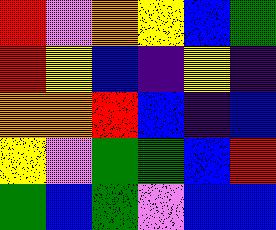[["red", "violet", "orange", "yellow", "blue", "green"], ["red", "yellow", "blue", "indigo", "yellow", "indigo"], ["orange", "orange", "red", "blue", "indigo", "blue"], ["yellow", "violet", "green", "green", "blue", "red"], ["green", "blue", "green", "violet", "blue", "blue"]]